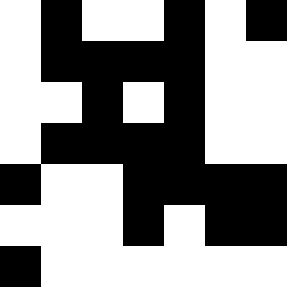[["white", "black", "white", "white", "black", "white", "black"], ["white", "black", "black", "black", "black", "white", "white"], ["white", "white", "black", "white", "black", "white", "white"], ["white", "black", "black", "black", "black", "white", "white"], ["black", "white", "white", "black", "black", "black", "black"], ["white", "white", "white", "black", "white", "black", "black"], ["black", "white", "white", "white", "white", "white", "white"]]